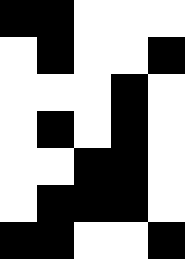[["black", "black", "white", "white", "white"], ["white", "black", "white", "white", "black"], ["white", "white", "white", "black", "white"], ["white", "black", "white", "black", "white"], ["white", "white", "black", "black", "white"], ["white", "black", "black", "black", "white"], ["black", "black", "white", "white", "black"]]